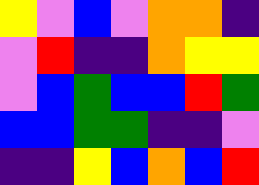[["yellow", "violet", "blue", "violet", "orange", "orange", "indigo"], ["violet", "red", "indigo", "indigo", "orange", "yellow", "yellow"], ["violet", "blue", "green", "blue", "blue", "red", "green"], ["blue", "blue", "green", "green", "indigo", "indigo", "violet"], ["indigo", "indigo", "yellow", "blue", "orange", "blue", "red"]]